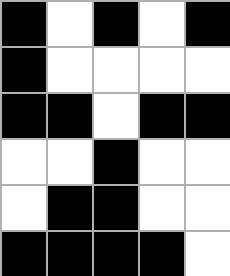[["black", "white", "black", "white", "black"], ["black", "white", "white", "white", "white"], ["black", "black", "white", "black", "black"], ["white", "white", "black", "white", "white"], ["white", "black", "black", "white", "white"], ["black", "black", "black", "black", "white"]]